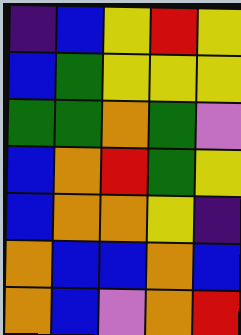[["indigo", "blue", "yellow", "red", "yellow"], ["blue", "green", "yellow", "yellow", "yellow"], ["green", "green", "orange", "green", "violet"], ["blue", "orange", "red", "green", "yellow"], ["blue", "orange", "orange", "yellow", "indigo"], ["orange", "blue", "blue", "orange", "blue"], ["orange", "blue", "violet", "orange", "red"]]